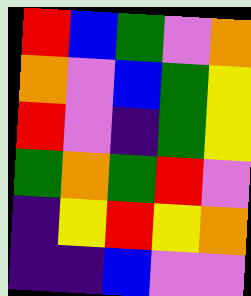[["red", "blue", "green", "violet", "orange"], ["orange", "violet", "blue", "green", "yellow"], ["red", "violet", "indigo", "green", "yellow"], ["green", "orange", "green", "red", "violet"], ["indigo", "yellow", "red", "yellow", "orange"], ["indigo", "indigo", "blue", "violet", "violet"]]